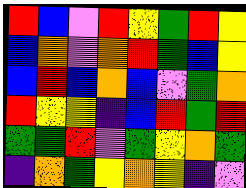[["red", "blue", "violet", "red", "yellow", "green", "red", "yellow"], ["blue", "orange", "violet", "orange", "red", "green", "blue", "yellow"], ["blue", "red", "blue", "orange", "blue", "violet", "green", "orange"], ["red", "yellow", "yellow", "indigo", "blue", "red", "green", "red"], ["green", "green", "red", "violet", "green", "yellow", "orange", "green"], ["indigo", "orange", "green", "yellow", "orange", "yellow", "indigo", "violet"]]